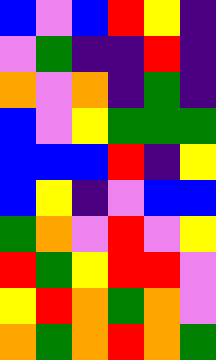[["blue", "violet", "blue", "red", "yellow", "indigo"], ["violet", "green", "indigo", "indigo", "red", "indigo"], ["orange", "violet", "orange", "indigo", "green", "indigo"], ["blue", "violet", "yellow", "green", "green", "green"], ["blue", "blue", "blue", "red", "indigo", "yellow"], ["blue", "yellow", "indigo", "violet", "blue", "blue"], ["green", "orange", "violet", "red", "violet", "yellow"], ["red", "green", "yellow", "red", "red", "violet"], ["yellow", "red", "orange", "green", "orange", "violet"], ["orange", "green", "orange", "red", "orange", "green"]]